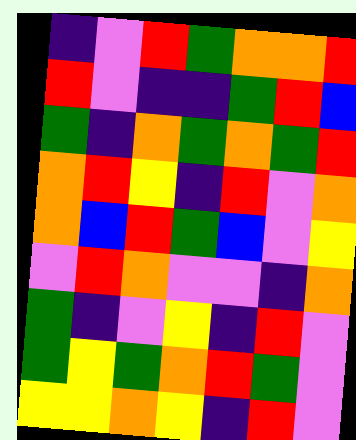[["indigo", "violet", "red", "green", "orange", "orange", "red"], ["red", "violet", "indigo", "indigo", "green", "red", "blue"], ["green", "indigo", "orange", "green", "orange", "green", "red"], ["orange", "red", "yellow", "indigo", "red", "violet", "orange"], ["orange", "blue", "red", "green", "blue", "violet", "yellow"], ["violet", "red", "orange", "violet", "violet", "indigo", "orange"], ["green", "indigo", "violet", "yellow", "indigo", "red", "violet"], ["green", "yellow", "green", "orange", "red", "green", "violet"], ["yellow", "yellow", "orange", "yellow", "indigo", "red", "violet"]]